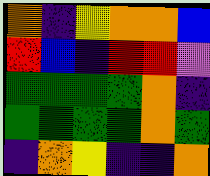[["orange", "indigo", "yellow", "orange", "orange", "blue"], ["red", "blue", "indigo", "red", "red", "violet"], ["green", "green", "green", "green", "orange", "indigo"], ["green", "green", "green", "green", "orange", "green"], ["indigo", "orange", "yellow", "indigo", "indigo", "orange"]]